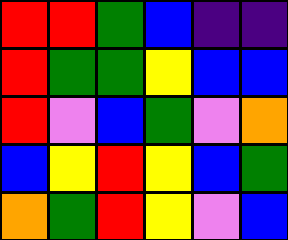[["red", "red", "green", "blue", "indigo", "indigo"], ["red", "green", "green", "yellow", "blue", "blue"], ["red", "violet", "blue", "green", "violet", "orange"], ["blue", "yellow", "red", "yellow", "blue", "green"], ["orange", "green", "red", "yellow", "violet", "blue"]]